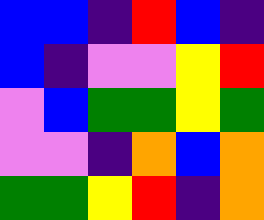[["blue", "blue", "indigo", "red", "blue", "indigo"], ["blue", "indigo", "violet", "violet", "yellow", "red"], ["violet", "blue", "green", "green", "yellow", "green"], ["violet", "violet", "indigo", "orange", "blue", "orange"], ["green", "green", "yellow", "red", "indigo", "orange"]]